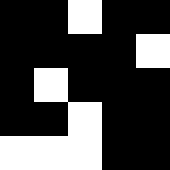[["black", "black", "white", "black", "black"], ["black", "black", "black", "black", "white"], ["black", "white", "black", "black", "black"], ["black", "black", "white", "black", "black"], ["white", "white", "white", "black", "black"]]